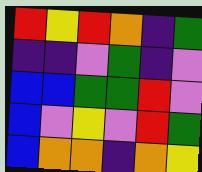[["red", "yellow", "red", "orange", "indigo", "green"], ["indigo", "indigo", "violet", "green", "indigo", "violet"], ["blue", "blue", "green", "green", "red", "violet"], ["blue", "violet", "yellow", "violet", "red", "green"], ["blue", "orange", "orange", "indigo", "orange", "yellow"]]